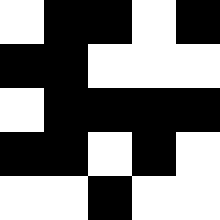[["white", "black", "black", "white", "black"], ["black", "black", "white", "white", "white"], ["white", "black", "black", "black", "black"], ["black", "black", "white", "black", "white"], ["white", "white", "black", "white", "white"]]